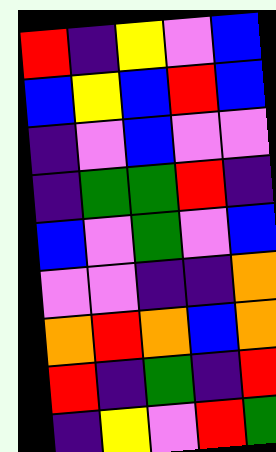[["red", "indigo", "yellow", "violet", "blue"], ["blue", "yellow", "blue", "red", "blue"], ["indigo", "violet", "blue", "violet", "violet"], ["indigo", "green", "green", "red", "indigo"], ["blue", "violet", "green", "violet", "blue"], ["violet", "violet", "indigo", "indigo", "orange"], ["orange", "red", "orange", "blue", "orange"], ["red", "indigo", "green", "indigo", "red"], ["indigo", "yellow", "violet", "red", "green"]]